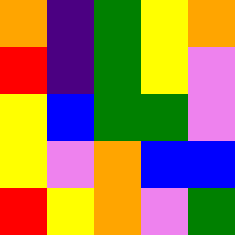[["orange", "indigo", "green", "yellow", "orange"], ["red", "indigo", "green", "yellow", "violet"], ["yellow", "blue", "green", "green", "violet"], ["yellow", "violet", "orange", "blue", "blue"], ["red", "yellow", "orange", "violet", "green"]]